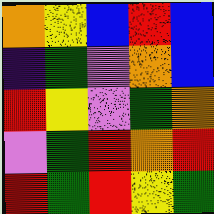[["orange", "yellow", "blue", "red", "blue"], ["indigo", "green", "violet", "orange", "blue"], ["red", "yellow", "violet", "green", "orange"], ["violet", "green", "red", "orange", "red"], ["red", "green", "red", "yellow", "green"]]